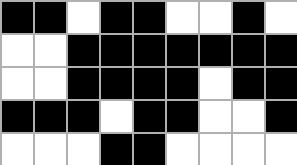[["black", "black", "white", "black", "black", "white", "white", "black", "white"], ["white", "white", "black", "black", "black", "black", "black", "black", "black"], ["white", "white", "black", "black", "black", "black", "white", "black", "black"], ["black", "black", "black", "white", "black", "black", "white", "white", "black"], ["white", "white", "white", "black", "black", "white", "white", "white", "white"]]